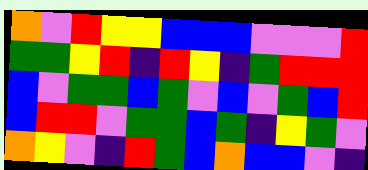[["orange", "violet", "red", "yellow", "yellow", "blue", "blue", "blue", "violet", "violet", "violet", "red"], ["green", "green", "yellow", "red", "indigo", "red", "yellow", "indigo", "green", "red", "red", "red"], ["blue", "violet", "green", "green", "blue", "green", "violet", "blue", "violet", "green", "blue", "red"], ["blue", "red", "red", "violet", "green", "green", "blue", "green", "indigo", "yellow", "green", "violet"], ["orange", "yellow", "violet", "indigo", "red", "green", "blue", "orange", "blue", "blue", "violet", "indigo"]]